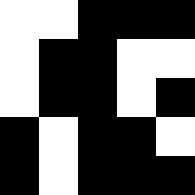[["white", "white", "black", "black", "black"], ["white", "black", "black", "white", "white"], ["white", "black", "black", "white", "black"], ["black", "white", "black", "black", "white"], ["black", "white", "black", "black", "black"]]